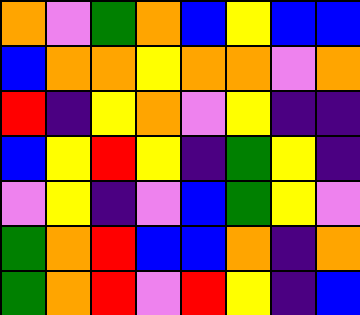[["orange", "violet", "green", "orange", "blue", "yellow", "blue", "blue"], ["blue", "orange", "orange", "yellow", "orange", "orange", "violet", "orange"], ["red", "indigo", "yellow", "orange", "violet", "yellow", "indigo", "indigo"], ["blue", "yellow", "red", "yellow", "indigo", "green", "yellow", "indigo"], ["violet", "yellow", "indigo", "violet", "blue", "green", "yellow", "violet"], ["green", "orange", "red", "blue", "blue", "orange", "indigo", "orange"], ["green", "orange", "red", "violet", "red", "yellow", "indigo", "blue"]]